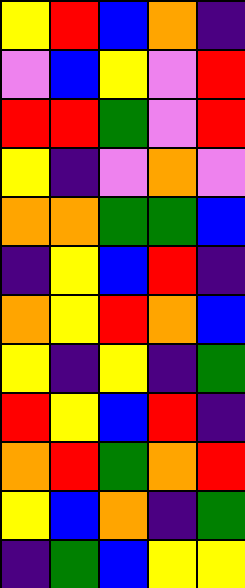[["yellow", "red", "blue", "orange", "indigo"], ["violet", "blue", "yellow", "violet", "red"], ["red", "red", "green", "violet", "red"], ["yellow", "indigo", "violet", "orange", "violet"], ["orange", "orange", "green", "green", "blue"], ["indigo", "yellow", "blue", "red", "indigo"], ["orange", "yellow", "red", "orange", "blue"], ["yellow", "indigo", "yellow", "indigo", "green"], ["red", "yellow", "blue", "red", "indigo"], ["orange", "red", "green", "orange", "red"], ["yellow", "blue", "orange", "indigo", "green"], ["indigo", "green", "blue", "yellow", "yellow"]]